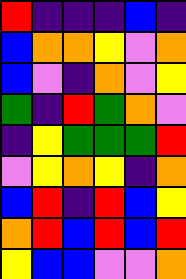[["red", "indigo", "indigo", "indigo", "blue", "indigo"], ["blue", "orange", "orange", "yellow", "violet", "orange"], ["blue", "violet", "indigo", "orange", "violet", "yellow"], ["green", "indigo", "red", "green", "orange", "violet"], ["indigo", "yellow", "green", "green", "green", "red"], ["violet", "yellow", "orange", "yellow", "indigo", "orange"], ["blue", "red", "indigo", "red", "blue", "yellow"], ["orange", "red", "blue", "red", "blue", "red"], ["yellow", "blue", "blue", "violet", "violet", "orange"]]